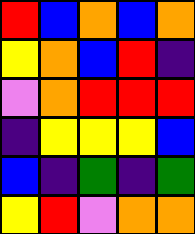[["red", "blue", "orange", "blue", "orange"], ["yellow", "orange", "blue", "red", "indigo"], ["violet", "orange", "red", "red", "red"], ["indigo", "yellow", "yellow", "yellow", "blue"], ["blue", "indigo", "green", "indigo", "green"], ["yellow", "red", "violet", "orange", "orange"]]